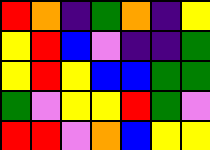[["red", "orange", "indigo", "green", "orange", "indigo", "yellow"], ["yellow", "red", "blue", "violet", "indigo", "indigo", "green"], ["yellow", "red", "yellow", "blue", "blue", "green", "green"], ["green", "violet", "yellow", "yellow", "red", "green", "violet"], ["red", "red", "violet", "orange", "blue", "yellow", "yellow"]]